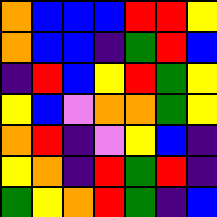[["orange", "blue", "blue", "blue", "red", "red", "yellow"], ["orange", "blue", "blue", "indigo", "green", "red", "blue"], ["indigo", "red", "blue", "yellow", "red", "green", "yellow"], ["yellow", "blue", "violet", "orange", "orange", "green", "yellow"], ["orange", "red", "indigo", "violet", "yellow", "blue", "indigo"], ["yellow", "orange", "indigo", "red", "green", "red", "indigo"], ["green", "yellow", "orange", "red", "green", "indigo", "blue"]]